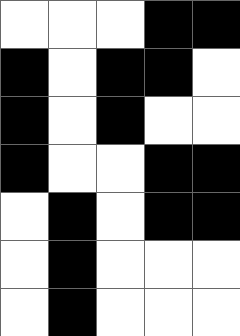[["white", "white", "white", "black", "black"], ["black", "white", "black", "black", "white"], ["black", "white", "black", "white", "white"], ["black", "white", "white", "black", "black"], ["white", "black", "white", "black", "black"], ["white", "black", "white", "white", "white"], ["white", "black", "white", "white", "white"]]